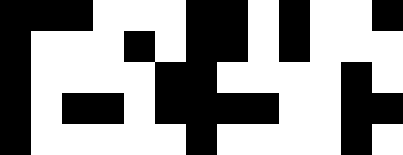[["black", "black", "black", "white", "white", "white", "black", "black", "white", "black", "white", "white", "black"], ["black", "white", "white", "white", "black", "white", "black", "black", "white", "black", "white", "white", "white"], ["black", "white", "white", "white", "white", "black", "black", "white", "white", "white", "white", "black", "white"], ["black", "white", "black", "black", "white", "black", "black", "black", "black", "white", "white", "black", "black"], ["black", "white", "white", "white", "white", "white", "black", "white", "white", "white", "white", "black", "white"]]